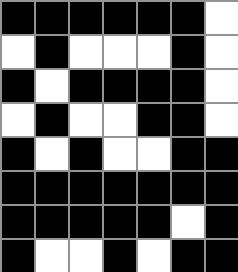[["black", "black", "black", "black", "black", "black", "white"], ["white", "black", "white", "white", "white", "black", "white"], ["black", "white", "black", "black", "black", "black", "white"], ["white", "black", "white", "white", "black", "black", "white"], ["black", "white", "black", "white", "white", "black", "black"], ["black", "black", "black", "black", "black", "black", "black"], ["black", "black", "black", "black", "black", "white", "black"], ["black", "white", "white", "black", "white", "black", "black"]]